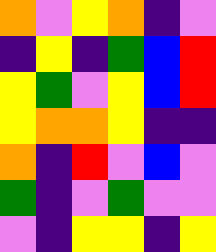[["orange", "violet", "yellow", "orange", "indigo", "violet"], ["indigo", "yellow", "indigo", "green", "blue", "red"], ["yellow", "green", "violet", "yellow", "blue", "red"], ["yellow", "orange", "orange", "yellow", "indigo", "indigo"], ["orange", "indigo", "red", "violet", "blue", "violet"], ["green", "indigo", "violet", "green", "violet", "violet"], ["violet", "indigo", "yellow", "yellow", "indigo", "yellow"]]